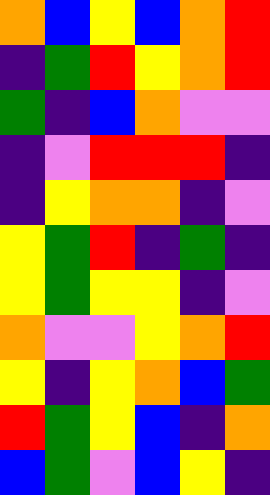[["orange", "blue", "yellow", "blue", "orange", "red"], ["indigo", "green", "red", "yellow", "orange", "red"], ["green", "indigo", "blue", "orange", "violet", "violet"], ["indigo", "violet", "red", "red", "red", "indigo"], ["indigo", "yellow", "orange", "orange", "indigo", "violet"], ["yellow", "green", "red", "indigo", "green", "indigo"], ["yellow", "green", "yellow", "yellow", "indigo", "violet"], ["orange", "violet", "violet", "yellow", "orange", "red"], ["yellow", "indigo", "yellow", "orange", "blue", "green"], ["red", "green", "yellow", "blue", "indigo", "orange"], ["blue", "green", "violet", "blue", "yellow", "indigo"]]